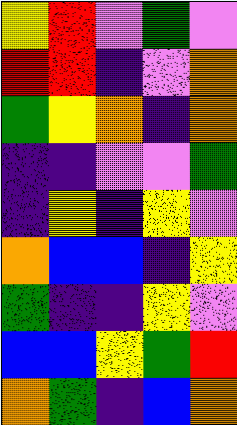[["yellow", "red", "violet", "green", "violet"], ["red", "red", "indigo", "violet", "orange"], ["green", "yellow", "orange", "indigo", "orange"], ["indigo", "indigo", "violet", "violet", "green"], ["indigo", "yellow", "indigo", "yellow", "violet"], ["orange", "blue", "blue", "indigo", "yellow"], ["green", "indigo", "indigo", "yellow", "violet"], ["blue", "blue", "yellow", "green", "red"], ["orange", "green", "indigo", "blue", "orange"]]